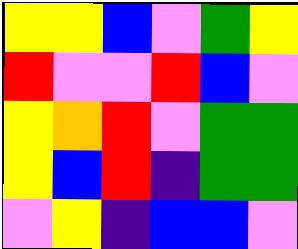[["yellow", "yellow", "blue", "violet", "green", "yellow"], ["red", "violet", "violet", "red", "blue", "violet"], ["yellow", "orange", "red", "violet", "green", "green"], ["yellow", "blue", "red", "indigo", "green", "green"], ["violet", "yellow", "indigo", "blue", "blue", "violet"]]